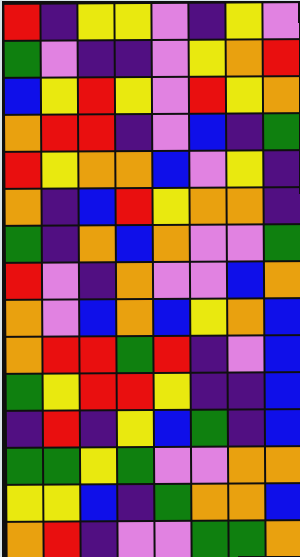[["red", "indigo", "yellow", "yellow", "violet", "indigo", "yellow", "violet"], ["green", "violet", "indigo", "indigo", "violet", "yellow", "orange", "red"], ["blue", "yellow", "red", "yellow", "violet", "red", "yellow", "orange"], ["orange", "red", "red", "indigo", "violet", "blue", "indigo", "green"], ["red", "yellow", "orange", "orange", "blue", "violet", "yellow", "indigo"], ["orange", "indigo", "blue", "red", "yellow", "orange", "orange", "indigo"], ["green", "indigo", "orange", "blue", "orange", "violet", "violet", "green"], ["red", "violet", "indigo", "orange", "violet", "violet", "blue", "orange"], ["orange", "violet", "blue", "orange", "blue", "yellow", "orange", "blue"], ["orange", "red", "red", "green", "red", "indigo", "violet", "blue"], ["green", "yellow", "red", "red", "yellow", "indigo", "indigo", "blue"], ["indigo", "red", "indigo", "yellow", "blue", "green", "indigo", "blue"], ["green", "green", "yellow", "green", "violet", "violet", "orange", "orange"], ["yellow", "yellow", "blue", "indigo", "green", "orange", "orange", "blue"], ["orange", "red", "indigo", "violet", "violet", "green", "green", "orange"]]